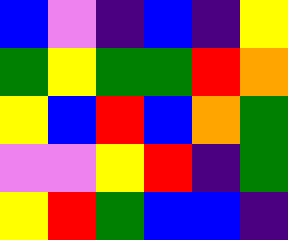[["blue", "violet", "indigo", "blue", "indigo", "yellow"], ["green", "yellow", "green", "green", "red", "orange"], ["yellow", "blue", "red", "blue", "orange", "green"], ["violet", "violet", "yellow", "red", "indigo", "green"], ["yellow", "red", "green", "blue", "blue", "indigo"]]